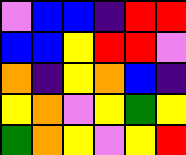[["violet", "blue", "blue", "indigo", "red", "red"], ["blue", "blue", "yellow", "red", "red", "violet"], ["orange", "indigo", "yellow", "orange", "blue", "indigo"], ["yellow", "orange", "violet", "yellow", "green", "yellow"], ["green", "orange", "yellow", "violet", "yellow", "red"]]